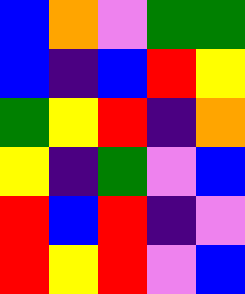[["blue", "orange", "violet", "green", "green"], ["blue", "indigo", "blue", "red", "yellow"], ["green", "yellow", "red", "indigo", "orange"], ["yellow", "indigo", "green", "violet", "blue"], ["red", "blue", "red", "indigo", "violet"], ["red", "yellow", "red", "violet", "blue"]]